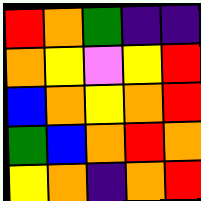[["red", "orange", "green", "indigo", "indigo"], ["orange", "yellow", "violet", "yellow", "red"], ["blue", "orange", "yellow", "orange", "red"], ["green", "blue", "orange", "red", "orange"], ["yellow", "orange", "indigo", "orange", "red"]]